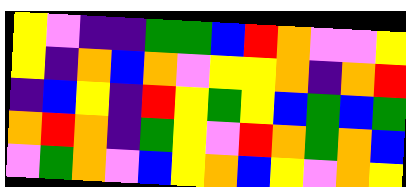[["yellow", "violet", "indigo", "indigo", "green", "green", "blue", "red", "orange", "violet", "violet", "yellow"], ["yellow", "indigo", "orange", "blue", "orange", "violet", "yellow", "yellow", "orange", "indigo", "orange", "red"], ["indigo", "blue", "yellow", "indigo", "red", "yellow", "green", "yellow", "blue", "green", "blue", "green"], ["orange", "red", "orange", "indigo", "green", "yellow", "violet", "red", "orange", "green", "orange", "blue"], ["violet", "green", "orange", "violet", "blue", "yellow", "orange", "blue", "yellow", "violet", "orange", "yellow"]]